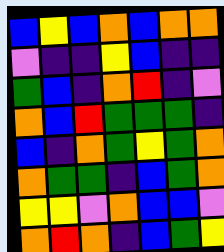[["blue", "yellow", "blue", "orange", "blue", "orange", "orange"], ["violet", "indigo", "indigo", "yellow", "blue", "indigo", "indigo"], ["green", "blue", "indigo", "orange", "red", "indigo", "violet"], ["orange", "blue", "red", "green", "green", "green", "indigo"], ["blue", "indigo", "orange", "green", "yellow", "green", "orange"], ["orange", "green", "green", "indigo", "blue", "green", "orange"], ["yellow", "yellow", "violet", "orange", "blue", "blue", "violet"], ["orange", "red", "orange", "indigo", "blue", "green", "yellow"]]